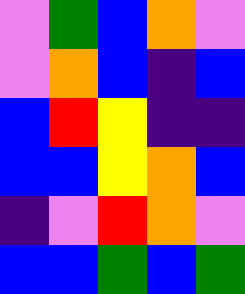[["violet", "green", "blue", "orange", "violet"], ["violet", "orange", "blue", "indigo", "blue"], ["blue", "red", "yellow", "indigo", "indigo"], ["blue", "blue", "yellow", "orange", "blue"], ["indigo", "violet", "red", "orange", "violet"], ["blue", "blue", "green", "blue", "green"]]